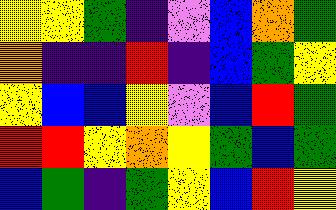[["yellow", "yellow", "green", "indigo", "violet", "blue", "orange", "green"], ["orange", "indigo", "indigo", "red", "indigo", "blue", "green", "yellow"], ["yellow", "blue", "blue", "yellow", "violet", "blue", "red", "green"], ["red", "red", "yellow", "orange", "yellow", "green", "blue", "green"], ["blue", "green", "indigo", "green", "yellow", "blue", "red", "yellow"]]